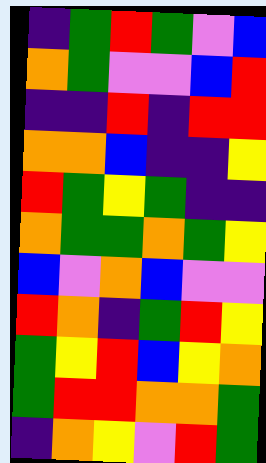[["indigo", "green", "red", "green", "violet", "blue"], ["orange", "green", "violet", "violet", "blue", "red"], ["indigo", "indigo", "red", "indigo", "red", "red"], ["orange", "orange", "blue", "indigo", "indigo", "yellow"], ["red", "green", "yellow", "green", "indigo", "indigo"], ["orange", "green", "green", "orange", "green", "yellow"], ["blue", "violet", "orange", "blue", "violet", "violet"], ["red", "orange", "indigo", "green", "red", "yellow"], ["green", "yellow", "red", "blue", "yellow", "orange"], ["green", "red", "red", "orange", "orange", "green"], ["indigo", "orange", "yellow", "violet", "red", "green"]]